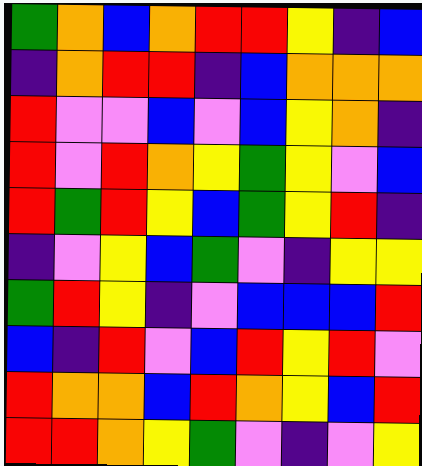[["green", "orange", "blue", "orange", "red", "red", "yellow", "indigo", "blue"], ["indigo", "orange", "red", "red", "indigo", "blue", "orange", "orange", "orange"], ["red", "violet", "violet", "blue", "violet", "blue", "yellow", "orange", "indigo"], ["red", "violet", "red", "orange", "yellow", "green", "yellow", "violet", "blue"], ["red", "green", "red", "yellow", "blue", "green", "yellow", "red", "indigo"], ["indigo", "violet", "yellow", "blue", "green", "violet", "indigo", "yellow", "yellow"], ["green", "red", "yellow", "indigo", "violet", "blue", "blue", "blue", "red"], ["blue", "indigo", "red", "violet", "blue", "red", "yellow", "red", "violet"], ["red", "orange", "orange", "blue", "red", "orange", "yellow", "blue", "red"], ["red", "red", "orange", "yellow", "green", "violet", "indigo", "violet", "yellow"]]